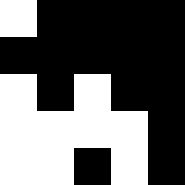[["white", "black", "black", "black", "black"], ["black", "black", "black", "black", "black"], ["white", "black", "white", "black", "black"], ["white", "white", "white", "white", "black"], ["white", "white", "black", "white", "black"]]